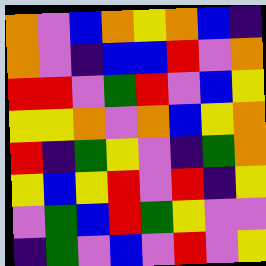[["orange", "violet", "blue", "orange", "yellow", "orange", "blue", "indigo"], ["orange", "violet", "indigo", "blue", "blue", "red", "violet", "orange"], ["red", "red", "violet", "green", "red", "violet", "blue", "yellow"], ["yellow", "yellow", "orange", "violet", "orange", "blue", "yellow", "orange"], ["red", "indigo", "green", "yellow", "violet", "indigo", "green", "orange"], ["yellow", "blue", "yellow", "red", "violet", "red", "indigo", "yellow"], ["violet", "green", "blue", "red", "green", "yellow", "violet", "violet"], ["indigo", "green", "violet", "blue", "violet", "red", "violet", "yellow"]]